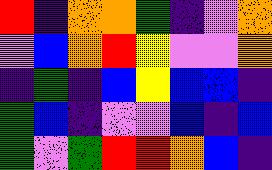[["red", "indigo", "orange", "orange", "green", "indigo", "violet", "orange"], ["violet", "blue", "orange", "red", "yellow", "violet", "violet", "orange"], ["indigo", "green", "indigo", "blue", "yellow", "blue", "blue", "indigo"], ["green", "blue", "indigo", "violet", "violet", "blue", "indigo", "blue"], ["green", "violet", "green", "red", "red", "orange", "blue", "indigo"]]